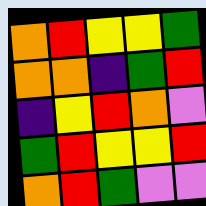[["orange", "red", "yellow", "yellow", "green"], ["orange", "orange", "indigo", "green", "red"], ["indigo", "yellow", "red", "orange", "violet"], ["green", "red", "yellow", "yellow", "red"], ["orange", "red", "green", "violet", "violet"]]